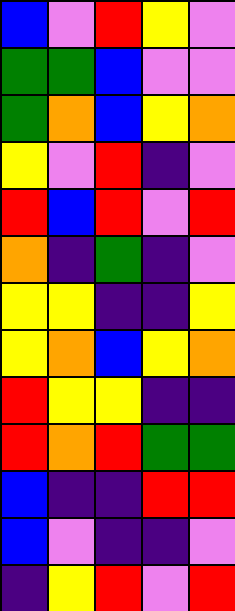[["blue", "violet", "red", "yellow", "violet"], ["green", "green", "blue", "violet", "violet"], ["green", "orange", "blue", "yellow", "orange"], ["yellow", "violet", "red", "indigo", "violet"], ["red", "blue", "red", "violet", "red"], ["orange", "indigo", "green", "indigo", "violet"], ["yellow", "yellow", "indigo", "indigo", "yellow"], ["yellow", "orange", "blue", "yellow", "orange"], ["red", "yellow", "yellow", "indigo", "indigo"], ["red", "orange", "red", "green", "green"], ["blue", "indigo", "indigo", "red", "red"], ["blue", "violet", "indigo", "indigo", "violet"], ["indigo", "yellow", "red", "violet", "red"]]